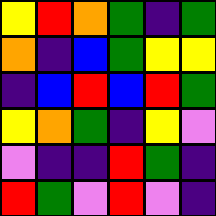[["yellow", "red", "orange", "green", "indigo", "green"], ["orange", "indigo", "blue", "green", "yellow", "yellow"], ["indigo", "blue", "red", "blue", "red", "green"], ["yellow", "orange", "green", "indigo", "yellow", "violet"], ["violet", "indigo", "indigo", "red", "green", "indigo"], ["red", "green", "violet", "red", "violet", "indigo"]]